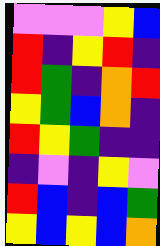[["violet", "violet", "violet", "yellow", "blue"], ["red", "indigo", "yellow", "red", "indigo"], ["red", "green", "indigo", "orange", "red"], ["yellow", "green", "blue", "orange", "indigo"], ["red", "yellow", "green", "indigo", "indigo"], ["indigo", "violet", "indigo", "yellow", "violet"], ["red", "blue", "indigo", "blue", "green"], ["yellow", "blue", "yellow", "blue", "orange"]]